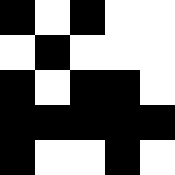[["black", "white", "black", "white", "white"], ["white", "black", "white", "white", "white"], ["black", "white", "black", "black", "white"], ["black", "black", "black", "black", "black"], ["black", "white", "white", "black", "white"]]